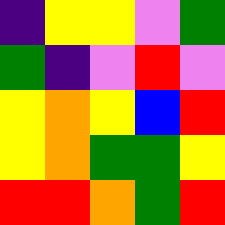[["indigo", "yellow", "yellow", "violet", "green"], ["green", "indigo", "violet", "red", "violet"], ["yellow", "orange", "yellow", "blue", "red"], ["yellow", "orange", "green", "green", "yellow"], ["red", "red", "orange", "green", "red"]]